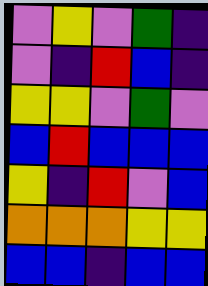[["violet", "yellow", "violet", "green", "indigo"], ["violet", "indigo", "red", "blue", "indigo"], ["yellow", "yellow", "violet", "green", "violet"], ["blue", "red", "blue", "blue", "blue"], ["yellow", "indigo", "red", "violet", "blue"], ["orange", "orange", "orange", "yellow", "yellow"], ["blue", "blue", "indigo", "blue", "blue"]]